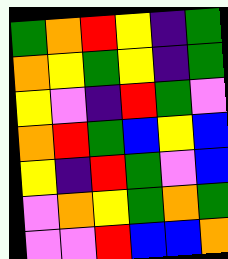[["green", "orange", "red", "yellow", "indigo", "green"], ["orange", "yellow", "green", "yellow", "indigo", "green"], ["yellow", "violet", "indigo", "red", "green", "violet"], ["orange", "red", "green", "blue", "yellow", "blue"], ["yellow", "indigo", "red", "green", "violet", "blue"], ["violet", "orange", "yellow", "green", "orange", "green"], ["violet", "violet", "red", "blue", "blue", "orange"]]